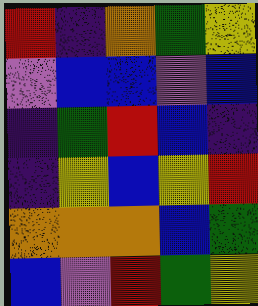[["red", "indigo", "orange", "green", "yellow"], ["violet", "blue", "blue", "violet", "blue"], ["indigo", "green", "red", "blue", "indigo"], ["indigo", "yellow", "blue", "yellow", "red"], ["orange", "orange", "orange", "blue", "green"], ["blue", "violet", "red", "green", "yellow"]]